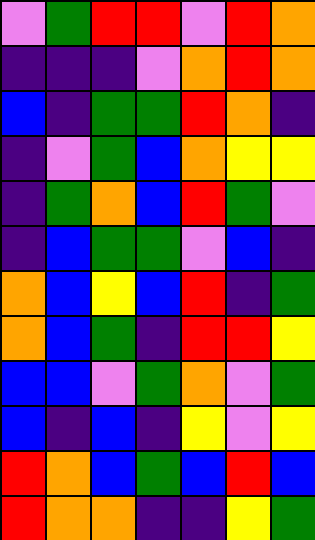[["violet", "green", "red", "red", "violet", "red", "orange"], ["indigo", "indigo", "indigo", "violet", "orange", "red", "orange"], ["blue", "indigo", "green", "green", "red", "orange", "indigo"], ["indigo", "violet", "green", "blue", "orange", "yellow", "yellow"], ["indigo", "green", "orange", "blue", "red", "green", "violet"], ["indigo", "blue", "green", "green", "violet", "blue", "indigo"], ["orange", "blue", "yellow", "blue", "red", "indigo", "green"], ["orange", "blue", "green", "indigo", "red", "red", "yellow"], ["blue", "blue", "violet", "green", "orange", "violet", "green"], ["blue", "indigo", "blue", "indigo", "yellow", "violet", "yellow"], ["red", "orange", "blue", "green", "blue", "red", "blue"], ["red", "orange", "orange", "indigo", "indigo", "yellow", "green"]]